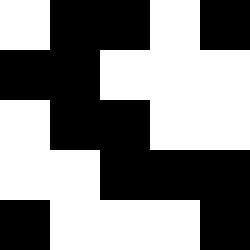[["white", "black", "black", "white", "black"], ["black", "black", "white", "white", "white"], ["white", "black", "black", "white", "white"], ["white", "white", "black", "black", "black"], ["black", "white", "white", "white", "black"]]